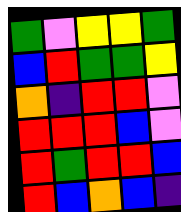[["green", "violet", "yellow", "yellow", "green"], ["blue", "red", "green", "green", "yellow"], ["orange", "indigo", "red", "red", "violet"], ["red", "red", "red", "blue", "violet"], ["red", "green", "red", "red", "blue"], ["red", "blue", "orange", "blue", "indigo"]]